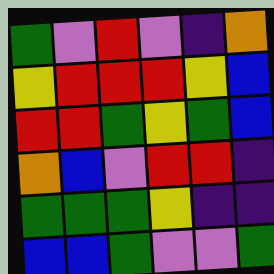[["green", "violet", "red", "violet", "indigo", "orange"], ["yellow", "red", "red", "red", "yellow", "blue"], ["red", "red", "green", "yellow", "green", "blue"], ["orange", "blue", "violet", "red", "red", "indigo"], ["green", "green", "green", "yellow", "indigo", "indigo"], ["blue", "blue", "green", "violet", "violet", "green"]]